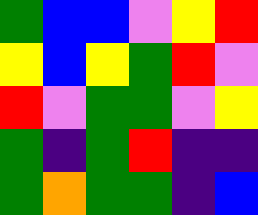[["green", "blue", "blue", "violet", "yellow", "red"], ["yellow", "blue", "yellow", "green", "red", "violet"], ["red", "violet", "green", "green", "violet", "yellow"], ["green", "indigo", "green", "red", "indigo", "indigo"], ["green", "orange", "green", "green", "indigo", "blue"]]